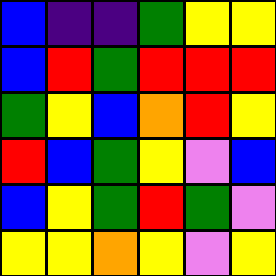[["blue", "indigo", "indigo", "green", "yellow", "yellow"], ["blue", "red", "green", "red", "red", "red"], ["green", "yellow", "blue", "orange", "red", "yellow"], ["red", "blue", "green", "yellow", "violet", "blue"], ["blue", "yellow", "green", "red", "green", "violet"], ["yellow", "yellow", "orange", "yellow", "violet", "yellow"]]